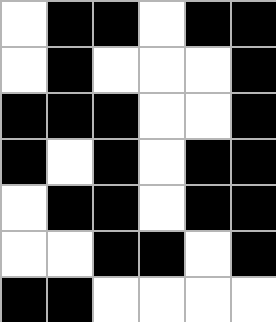[["white", "black", "black", "white", "black", "black"], ["white", "black", "white", "white", "white", "black"], ["black", "black", "black", "white", "white", "black"], ["black", "white", "black", "white", "black", "black"], ["white", "black", "black", "white", "black", "black"], ["white", "white", "black", "black", "white", "black"], ["black", "black", "white", "white", "white", "white"]]